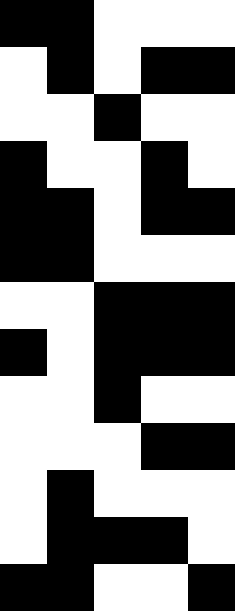[["black", "black", "white", "white", "white"], ["white", "black", "white", "black", "black"], ["white", "white", "black", "white", "white"], ["black", "white", "white", "black", "white"], ["black", "black", "white", "black", "black"], ["black", "black", "white", "white", "white"], ["white", "white", "black", "black", "black"], ["black", "white", "black", "black", "black"], ["white", "white", "black", "white", "white"], ["white", "white", "white", "black", "black"], ["white", "black", "white", "white", "white"], ["white", "black", "black", "black", "white"], ["black", "black", "white", "white", "black"]]